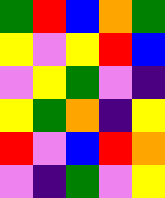[["green", "red", "blue", "orange", "green"], ["yellow", "violet", "yellow", "red", "blue"], ["violet", "yellow", "green", "violet", "indigo"], ["yellow", "green", "orange", "indigo", "yellow"], ["red", "violet", "blue", "red", "orange"], ["violet", "indigo", "green", "violet", "yellow"]]